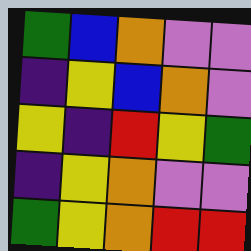[["green", "blue", "orange", "violet", "violet"], ["indigo", "yellow", "blue", "orange", "violet"], ["yellow", "indigo", "red", "yellow", "green"], ["indigo", "yellow", "orange", "violet", "violet"], ["green", "yellow", "orange", "red", "red"]]